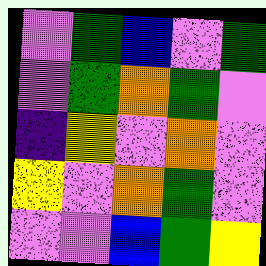[["violet", "green", "blue", "violet", "green"], ["violet", "green", "orange", "green", "violet"], ["indigo", "yellow", "violet", "orange", "violet"], ["yellow", "violet", "orange", "green", "violet"], ["violet", "violet", "blue", "green", "yellow"]]